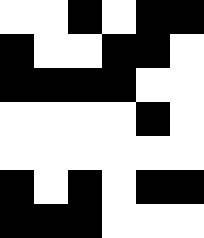[["white", "white", "black", "white", "black", "black"], ["black", "white", "white", "black", "black", "white"], ["black", "black", "black", "black", "white", "white"], ["white", "white", "white", "white", "black", "white"], ["white", "white", "white", "white", "white", "white"], ["black", "white", "black", "white", "black", "black"], ["black", "black", "black", "white", "white", "white"]]